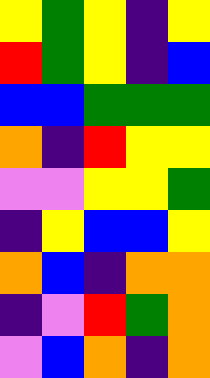[["yellow", "green", "yellow", "indigo", "yellow"], ["red", "green", "yellow", "indigo", "blue"], ["blue", "blue", "green", "green", "green"], ["orange", "indigo", "red", "yellow", "yellow"], ["violet", "violet", "yellow", "yellow", "green"], ["indigo", "yellow", "blue", "blue", "yellow"], ["orange", "blue", "indigo", "orange", "orange"], ["indigo", "violet", "red", "green", "orange"], ["violet", "blue", "orange", "indigo", "orange"]]